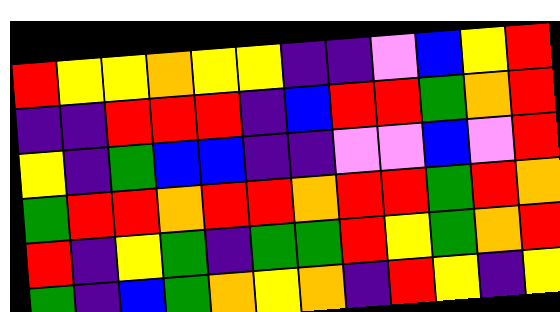[["red", "yellow", "yellow", "orange", "yellow", "yellow", "indigo", "indigo", "violet", "blue", "yellow", "red"], ["indigo", "indigo", "red", "red", "red", "indigo", "blue", "red", "red", "green", "orange", "red"], ["yellow", "indigo", "green", "blue", "blue", "indigo", "indigo", "violet", "violet", "blue", "violet", "red"], ["green", "red", "red", "orange", "red", "red", "orange", "red", "red", "green", "red", "orange"], ["red", "indigo", "yellow", "green", "indigo", "green", "green", "red", "yellow", "green", "orange", "red"], ["green", "indigo", "blue", "green", "orange", "yellow", "orange", "indigo", "red", "yellow", "indigo", "yellow"]]